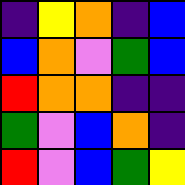[["indigo", "yellow", "orange", "indigo", "blue"], ["blue", "orange", "violet", "green", "blue"], ["red", "orange", "orange", "indigo", "indigo"], ["green", "violet", "blue", "orange", "indigo"], ["red", "violet", "blue", "green", "yellow"]]